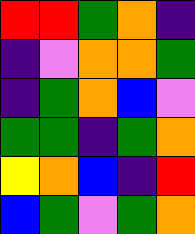[["red", "red", "green", "orange", "indigo"], ["indigo", "violet", "orange", "orange", "green"], ["indigo", "green", "orange", "blue", "violet"], ["green", "green", "indigo", "green", "orange"], ["yellow", "orange", "blue", "indigo", "red"], ["blue", "green", "violet", "green", "orange"]]